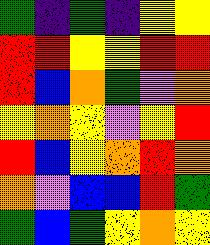[["green", "indigo", "green", "indigo", "yellow", "yellow"], ["red", "red", "yellow", "yellow", "red", "red"], ["red", "blue", "orange", "green", "violet", "orange"], ["yellow", "orange", "yellow", "violet", "yellow", "red"], ["red", "blue", "yellow", "orange", "red", "orange"], ["orange", "violet", "blue", "blue", "red", "green"], ["green", "blue", "green", "yellow", "orange", "yellow"]]